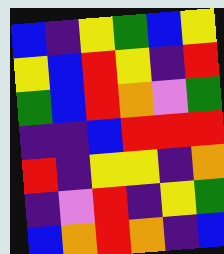[["blue", "indigo", "yellow", "green", "blue", "yellow"], ["yellow", "blue", "red", "yellow", "indigo", "red"], ["green", "blue", "red", "orange", "violet", "green"], ["indigo", "indigo", "blue", "red", "red", "red"], ["red", "indigo", "yellow", "yellow", "indigo", "orange"], ["indigo", "violet", "red", "indigo", "yellow", "green"], ["blue", "orange", "red", "orange", "indigo", "blue"]]